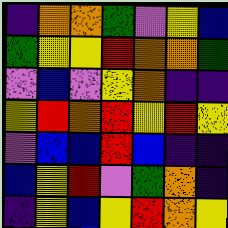[["indigo", "orange", "orange", "green", "violet", "yellow", "blue"], ["green", "yellow", "yellow", "red", "orange", "orange", "green"], ["violet", "blue", "violet", "yellow", "orange", "indigo", "indigo"], ["yellow", "red", "orange", "red", "yellow", "red", "yellow"], ["violet", "blue", "blue", "red", "blue", "indigo", "indigo"], ["blue", "yellow", "red", "violet", "green", "orange", "indigo"], ["indigo", "yellow", "blue", "yellow", "red", "orange", "yellow"]]